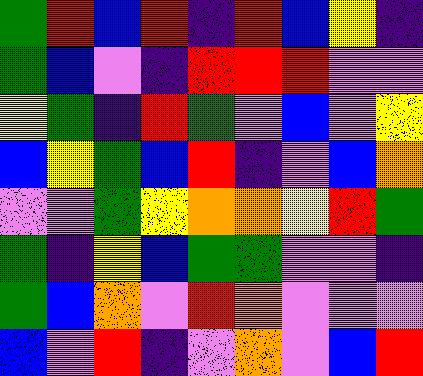[["green", "red", "blue", "red", "indigo", "red", "blue", "yellow", "indigo"], ["green", "blue", "violet", "indigo", "red", "red", "red", "violet", "violet"], ["yellow", "green", "indigo", "red", "green", "violet", "blue", "violet", "yellow"], ["blue", "yellow", "green", "blue", "red", "indigo", "violet", "blue", "orange"], ["violet", "violet", "green", "yellow", "orange", "orange", "yellow", "red", "green"], ["green", "indigo", "yellow", "blue", "green", "green", "violet", "violet", "indigo"], ["green", "blue", "orange", "violet", "red", "orange", "violet", "violet", "violet"], ["blue", "violet", "red", "indigo", "violet", "orange", "violet", "blue", "red"]]